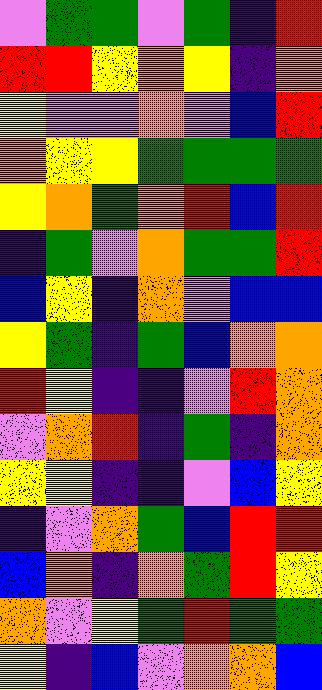[["violet", "green", "green", "violet", "green", "indigo", "red"], ["red", "red", "yellow", "orange", "yellow", "indigo", "orange"], ["yellow", "violet", "violet", "orange", "violet", "blue", "red"], ["orange", "yellow", "yellow", "green", "green", "green", "green"], ["yellow", "orange", "green", "orange", "red", "blue", "red"], ["indigo", "green", "violet", "orange", "green", "green", "red"], ["blue", "yellow", "indigo", "orange", "violet", "blue", "blue"], ["yellow", "green", "indigo", "green", "blue", "orange", "orange"], ["red", "yellow", "indigo", "indigo", "violet", "red", "orange"], ["violet", "orange", "red", "indigo", "green", "indigo", "orange"], ["yellow", "yellow", "indigo", "indigo", "violet", "blue", "yellow"], ["indigo", "violet", "orange", "green", "blue", "red", "red"], ["blue", "orange", "indigo", "orange", "green", "red", "yellow"], ["orange", "violet", "yellow", "green", "red", "green", "green"], ["yellow", "indigo", "blue", "violet", "orange", "orange", "blue"]]